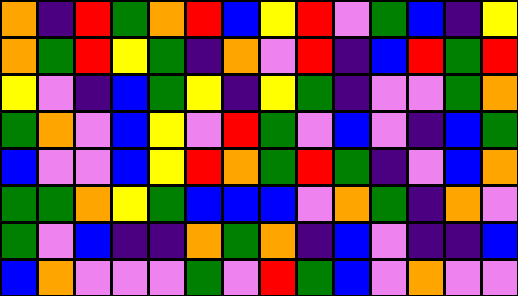[["orange", "indigo", "red", "green", "orange", "red", "blue", "yellow", "red", "violet", "green", "blue", "indigo", "yellow"], ["orange", "green", "red", "yellow", "green", "indigo", "orange", "violet", "red", "indigo", "blue", "red", "green", "red"], ["yellow", "violet", "indigo", "blue", "green", "yellow", "indigo", "yellow", "green", "indigo", "violet", "violet", "green", "orange"], ["green", "orange", "violet", "blue", "yellow", "violet", "red", "green", "violet", "blue", "violet", "indigo", "blue", "green"], ["blue", "violet", "violet", "blue", "yellow", "red", "orange", "green", "red", "green", "indigo", "violet", "blue", "orange"], ["green", "green", "orange", "yellow", "green", "blue", "blue", "blue", "violet", "orange", "green", "indigo", "orange", "violet"], ["green", "violet", "blue", "indigo", "indigo", "orange", "green", "orange", "indigo", "blue", "violet", "indigo", "indigo", "blue"], ["blue", "orange", "violet", "violet", "violet", "green", "violet", "red", "green", "blue", "violet", "orange", "violet", "violet"]]